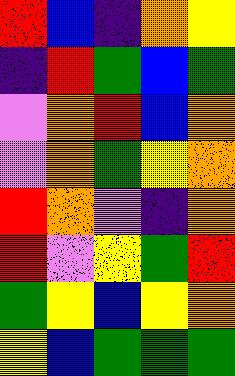[["red", "blue", "indigo", "orange", "yellow"], ["indigo", "red", "green", "blue", "green"], ["violet", "orange", "red", "blue", "orange"], ["violet", "orange", "green", "yellow", "orange"], ["red", "orange", "violet", "indigo", "orange"], ["red", "violet", "yellow", "green", "red"], ["green", "yellow", "blue", "yellow", "orange"], ["yellow", "blue", "green", "green", "green"]]